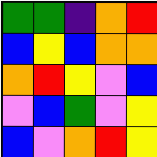[["green", "green", "indigo", "orange", "red"], ["blue", "yellow", "blue", "orange", "orange"], ["orange", "red", "yellow", "violet", "blue"], ["violet", "blue", "green", "violet", "yellow"], ["blue", "violet", "orange", "red", "yellow"]]